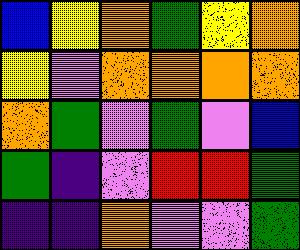[["blue", "yellow", "orange", "green", "yellow", "orange"], ["yellow", "violet", "orange", "orange", "orange", "orange"], ["orange", "green", "violet", "green", "violet", "blue"], ["green", "indigo", "violet", "red", "red", "green"], ["indigo", "indigo", "orange", "violet", "violet", "green"]]